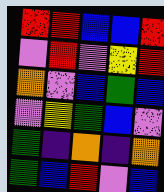[["red", "red", "blue", "blue", "red"], ["violet", "red", "violet", "yellow", "red"], ["orange", "violet", "blue", "green", "blue"], ["violet", "yellow", "green", "blue", "violet"], ["green", "indigo", "orange", "indigo", "orange"], ["green", "blue", "red", "violet", "blue"]]